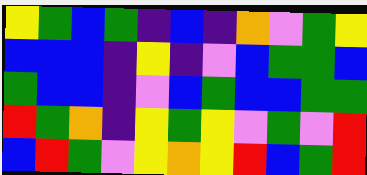[["yellow", "green", "blue", "green", "indigo", "blue", "indigo", "orange", "violet", "green", "yellow"], ["blue", "blue", "blue", "indigo", "yellow", "indigo", "violet", "blue", "green", "green", "blue"], ["green", "blue", "blue", "indigo", "violet", "blue", "green", "blue", "blue", "green", "green"], ["red", "green", "orange", "indigo", "yellow", "green", "yellow", "violet", "green", "violet", "red"], ["blue", "red", "green", "violet", "yellow", "orange", "yellow", "red", "blue", "green", "red"]]